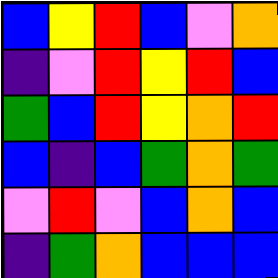[["blue", "yellow", "red", "blue", "violet", "orange"], ["indigo", "violet", "red", "yellow", "red", "blue"], ["green", "blue", "red", "yellow", "orange", "red"], ["blue", "indigo", "blue", "green", "orange", "green"], ["violet", "red", "violet", "blue", "orange", "blue"], ["indigo", "green", "orange", "blue", "blue", "blue"]]